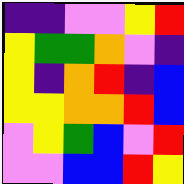[["indigo", "indigo", "violet", "violet", "yellow", "red"], ["yellow", "green", "green", "orange", "violet", "indigo"], ["yellow", "indigo", "orange", "red", "indigo", "blue"], ["yellow", "yellow", "orange", "orange", "red", "blue"], ["violet", "yellow", "green", "blue", "violet", "red"], ["violet", "violet", "blue", "blue", "red", "yellow"]]